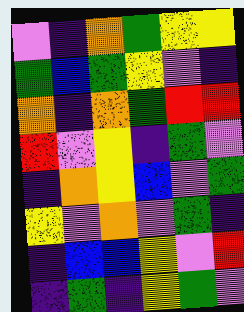[["violet", "indigo", "orange", "green", "yellow", "yellow"], ["green", "blue", "green", "yellow", "violet", "indigo"], ["orange", "indigo", "orange", "green", "red", "red"], ["red", "violet", "yellow", "indigo", "green", "violet"], ["indigo", "orange", "yellow", "blue", "violet", "green"], ["yellow", "violet", "orange", "violet", "green", "indigo"], ["indigo", "blue", "blue", "yellow", "violet", "red"], ["indigo", "green", "indigo", "yellow", "green", "violet"]]